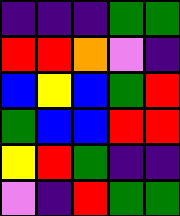[["indigo", "indigo", "indigo", "green", "green"], ["red", "red", "orange", "violet", "indigo"], ["blue", "yellow", "blue", "green", "red"], ["green", "blue", "blue", "red", "red"], ["yellow", "red", "green", "indigo", "indigo"], ["violet", "indigo", "red", "green", "green"]]